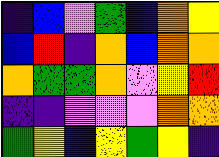[["indigo", "blue", "violet", "green", "blue", "orange", "yellow"], ["blue", "red", "indigo", "orange", "blue", "orange", "orange"], ["orange", "green", "green", "orange", "violet", "yellow", "red"], ["indigo", "indigo", "violet", "violet", "violet", "orange", "orange"], ["green", "yellow", "blue", "yellow", "green", "yellow", "indigo"]]